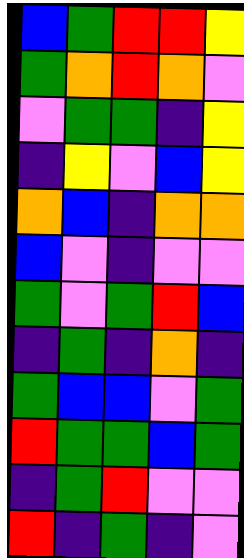[["blue", "green", "red", "red", "yellow"], ["green", "orange", "red", "orange", "violet"], ["violet", "green", "green", "indigo", "yellow"], ["indigo", "yellow", "violet", "blue", "yellow"], ["orange", "blue", "indigo", "orange", "orange"], ["blue", "violet", "indigo", "violet", "violet"], ["green", "violet", "green", "red", "blue"], ["indigo", "green", "indigo", "orange", "indigo"], ["green", "blue", "blue", "violet", "green"], ["red", "green", "green", "blue", "green"], ["indigo", "green", "red", "violet", "violet"], ["red", "indigo", "green", "indigo", "violet"]]